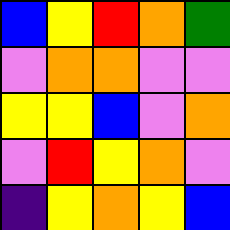[["blue", "yellow", "red", "orange", "green"], ["violet", "orange", "orange", "violet", "violet"], ["yellow", "yellow", "blue", "violet", "orange"], ["violet", "red", "yellow", "orange", "violet"], ["indigo", "yellow", "orange", "yellow", "blue"]]